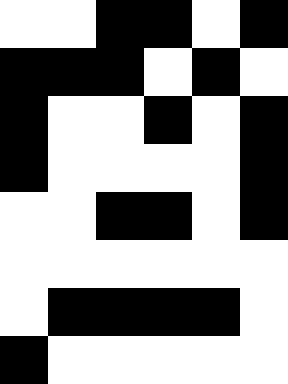[["white", "white", "black", "black", "white", "black"], ["black", "black", "black", "white", "black", "white"], ["black", "white", "white", "black", "white", "black"], ["black", "white", "white", "white", "white", "black"], ["white", "white", "black", "black", "white", "black"], ["white", "white", "white", "white", "white", "white"], ["white", "black", "black", "black", "black", "white"], ["black", "white", "white", "white", "white", "white"]]